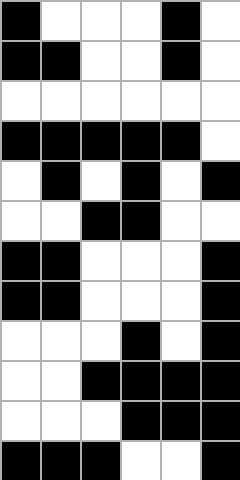[["black", "white", "white", "white", "black", "white"], ["black", "black", "white", "white", "black", "white"], ["white", "white", "white", "white", "white", "white"], ["black", "black", "black", "black", "black", "white"], ["white", "black", "white", "black", "white", "black"], ["white", "white", "black", "black", "white", "white"], ["black", "black", "white", "white", "white", "black"], ["black", "black", "white", "white", "white", "black"], ["white", "white", "white", "black", "white", "black"], ["white", "white", "black", "black", "black", "black"], ["white", "white", "white", "black", "black", "black"], ["black", "black", "black", "white", "white", "black"]]